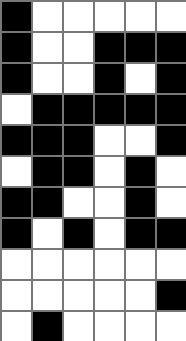[["black", "white", "white", "white", "white", "white"], ["black", "white", "white", "black", "black", "black"], ["black", "white", "white", "black", "white", "black"], ["white", "black", "black", "black", "black", "black"], ["black", "black", "black", "white", "white", "black"], ["white", "black", "black", "white", "black", "white"], ["black", "black", "white", "white", "black", "white"], ["black", "white", "black", "white", "black", "black"], ["white", "white", "white", "white", "white", "white"], ["white", "white", "white", "white", "white", "black"], ["white", "black", "white", "white", "white", "white"]]